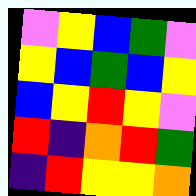[["violet", "yellow", "blue", "green", "violet"], ["yellow", "blue", "green", "blue", "yellow"], ["blue", "yellow", "red", "yellow", "violet"], ["red", "indigo", "orange", "red", "green"], ["indigo", "red", "yellow", "yellow", "orange"]]